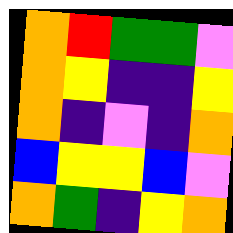[["orange", "red", "green", "green", "violet"], ["orange", "yellow", "indigo", "indigo", "yellow"], ["orange", "indigo", "violet", "indigo", "orange"], ["blue", "yellow", "yellow", "blue", "violet"], ["orange", "green", "indigo", "yellow", "orange"]]